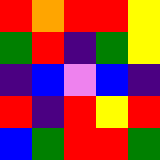[["red", "orange", "red", "red", "yellow"], ["green", "red", "indigo", "green", "yellow"], ["indigo", "blue", "violet", "blue", "indigo"], ["red", "indigo", "red", "yellow", "red"], ["blue", "green", "red", "red", "green"]]